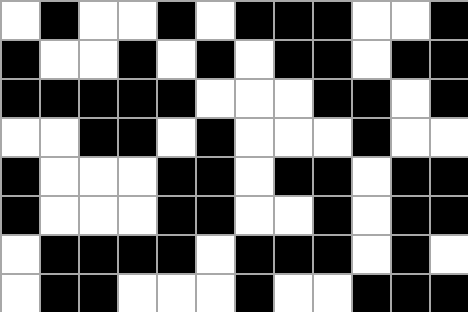[["white", "black", "white", "white", "black", "white", "black", "black", "black", "white", "white", "black"], ["black", "white", "white", "black", "white", "black", "white", "black", "black", "white", "black", "black"], ["black", "black", "black", "black", "black", "white", "white", "white", "black", "black", "white", "black"], ["white", "white", "black", "black", "white", "black", "white", "white", "white", "black", "white", "white"], ["black", "white", "white", "white", "black", "black", "white", "black", "black", "white", "black", "black"], ["black", "white", "white", "white", "black", "black", "white", "white", "black", "white", "black", "black"], ["white", "black", "black", "black", "black", "white", "black", "black", "black", "white", "black", "white"], ["white", "black", "black", "white", "white", "white", "black", "white", "white", "black", "black", "black"]]